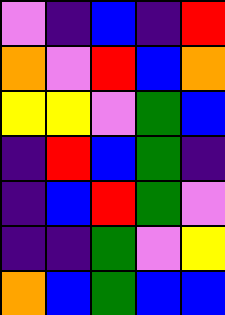[["violet", "indigo", "blue", "indigo", "red"], ["orange", "violet", "red", "blue", "orange"], ["yellow", "yellow", "violet", "green", "blue"], ["indigo", "red", "blue", "green", "indigo"], ["indigo", "blue", "red", "green", "violet"], ["indigo", "indigo", "green", "violet", "yellow"], ["orange", "blue", "green", "blue", "blue"]]